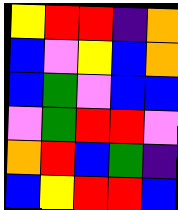[["yellow", "red", "red", "indigo", "orange"], ["blue", "violet", "yellow", "blue", "orange"], ["blue", "green", "violet", "blue", "blue"], ["violet", "green", "red", "red", "violet"], ["orange", "red", "blue", "green", "indigo"], ["blue", "yellow", "red", "red", "blue"]]